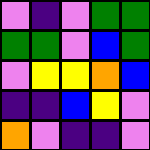[["violet", "indigo", "violet", "green", "green"], ["green", "green", "violet", "blue", "green"], ["violet", "yellow", "yellow", "orange", "blue"], ["indigo", "indigo", "blue", "yellow", "violet"], ["orange", "violet", "indigo", "indigo", "violet"]]